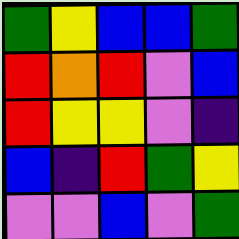[["green", "yellow", "blue", "blue", "green"], ["red", "orange", "red", "violet", "blue"], ["red", "yellow", "yellow", "violet", "indigo"], ["blue", "indigo", "red", "green", "yellow"], ["violet", "violet", "blue", "violet", "green"]]